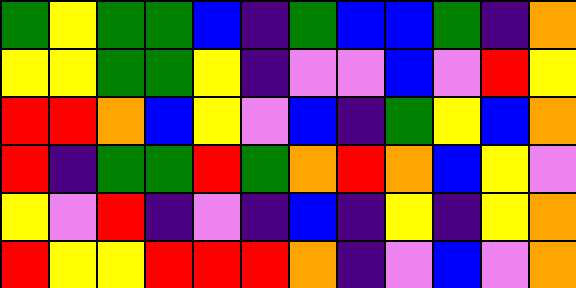[["green", "yellow", "green", "green", "blue", "indigo", "green", "blue", "blue", "green", "indigo", "orange"], ["yellow", "yellow", "green", "green", "yellow", "indigo", "violet", "violet", "blue", "violet", "red", "yellow"], ["red", "red", "orange", "blue", "yellow", "violet", "blue", "indigo", "green", "yellow", "blue", "orange"], ["red", "indigo", "green", "green", "red", "green", "orange", "red", "orange", "blue", "yellow", "violet"], ["yellow", "violet", "red", "indigo", "violet", "indigo", "blue", "indigo", "yellow", "indigo", "yellow", "orange"], ["red", "yellow", "yellow", "red", "red", "red", "orange", "indigo", "violet", "blue", "violet", "orange"]]